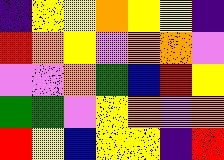[["indigo", "yellow", "yellow", "orange", "yellow", "yellow", "indigo"], ["red", "orange", "yellow", "violet", "orange", "orange", "violet"], ["violet", "violet", "orange", "green", "blue", "red", "yellow"], ["green", "green", "violet", "yellow", "orange", "violet", "orange"], ["red", "yellow", "blue", "yellow", "yellow", "indigo", "red"]]